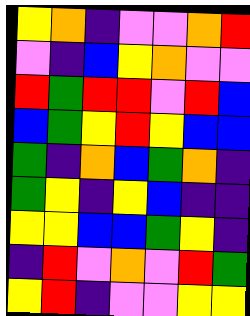[["yellow", "orange", "indigo", "violet", "violet", "orange", "red"], ["violet", "indigo", "blue", "yellow", "orange", "violet", "violet"], ["red", "green", "red", "red", "violet", "red", "blue"], ["blue", "green", "yellow", "red", "yellow", "blue", "blue"], ["green", "indigo", "orange", "blue", "green", "orange", "indigo"], ["green", "yellow", "indigo", "yellow", "blue", "indigo", "indigo"], ["yellow", "yellow", "blue", "blue", "green", "yellow", "indigo"], ["indigo", "red", "violet", "orange", "violet", "red", "green"], ["yellow", "red", "indigo", "violet", "violet", "yellow", "yellow"]]